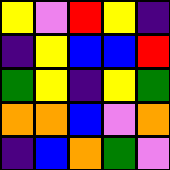[["yellow", "violet", "red", "yellow", "indigo"], ["indigo", "yellow", "blue", "blue", "red"], ["green", "yellow", "indigo", "yellow", "green"], ["orange", "orange", "blue", "violet", "orange"], ["indigo", "blue", "orange", "green", "violet"]]